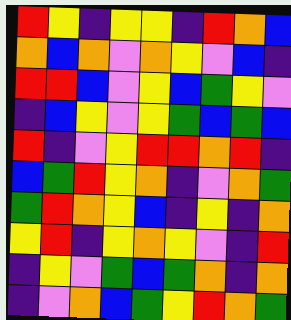[["red", "yellow", "indigo", "yellow", "yellow", "indigo", "red", "orange", "blue"], ["orange", "blue", "orange", "violet", "orange", "yellow", "violet", "blue", "indigo"], ["red", "red", "blue", "violet", "yellow", "blue", "green", "yellow", "violet"], ["indigo", "blue", "yellow", "violet", "yellow", "green", "blue", "green", "blue"], ["red", "indigo", "violet", "yellow", "red", "red", "orange", "red", "indigo"], ["blue", "green", "red", "yellow", "orange", "indigo", "violet", "orange", "green"], ["green", "red", "orange", "yellow", "blue", "indigo", "yellow", "indigo", "orange"], ["yellow", "red", "indigo", "yellow", "orange", "yellow", "violet", "indigo", "red"], ["indigo", "yellow", "violet", "green", "blue", "green", "orange", "indigo", "orange"], ["indigo", "violet", "orange", "blue", "green", "yellow", "red", "orange", "green"]]